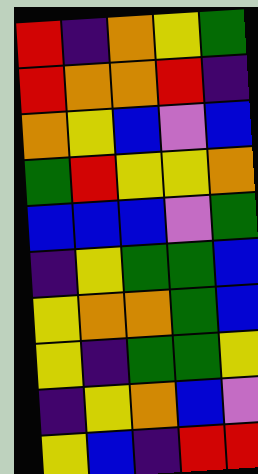[["red", "indigo", "orange", "yellow", "green"], ["red", "orange", "orange", "red", "indigo"], ["orange", "yellow", "blue", "violet", "blue"], ["green", "red", "yellow", "yellow", "orange"], ["blue", "blue", "blue", "violet", "green"], ["indigo", "yellow", "green", "green", "blue"], ["yellow", "orange", "orange", "green", "blue"], ["yellow", "indigo", "green", "green", "yellow"], ["indigo", "yellow", "orange", "blue", "violet"], ["yellow", "blue", "indigo", "red", "red"]]